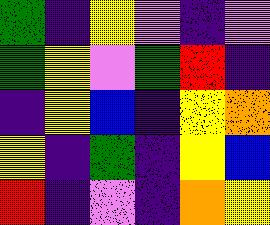[["green", "indigo", "yellow", "violet", "indigo", "violet"], ["green", "yellow", "violet", "green", "red", "indigo"], ["indigo", "yellow", "blue", "indigo", "yellow", "orange"], ["yellow", "indigo", "green", "indigo", "yellow", "blue"], ["red", "indigo", "violet", "indigo", "orange", "yellow"]]